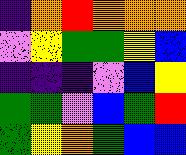[["indigo", "orange", "red", "orange", "orange", "orange"], ["violet", "yellow", "green", "green", "yellow", "blue"], ["indigo", "indigo", "indigo", "violet", "blue", "yellow"], ["green", "green", "violet", "blue", "green", "red"], ["green", "yellow", "orange", "green", "blue", "blue"]]